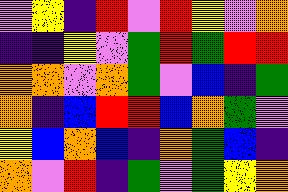[["violet", "yellow", "indigo", "red", "violet", "red", "yellow", "violet", "orange"], ["indigo", "indigo", "yellow", "violet", "green", "red", "green", "red", "red"], ["orange", "orange", "violet", "orange", "green", "violet", "blue", "indigo", "green"], ["orange", "indigo", "blue", "red", "red", "blue", "orange", "green", "violet"], ["yellow", "blue", "orange", "blue", "indigo", "orange", "green", "blue", "indigo"], ["orange", "violet", "red", "indigo", "green", "violet", "green", "yellow", "orange"]]